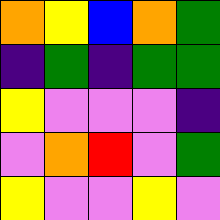[["orange", "yellow", "blue", "orange", "green"], ["indigo", "green", "indigo", "green", "green"], ["yellow", "violet", "violet", "violet", "indigo"], ["violet", "orange", "red", "violet", "green"], ["yellow", "violet", "violet", "yellow", "violet"]]